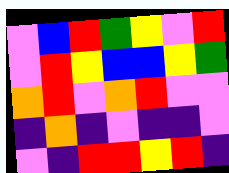[["violet", "blue", "red", "green", "yellow", "violet", "red"], ["violet", "red", "yellow", "blue", "blue", "yellow", "green"], ["orange", "red", "violet", "orange", "red", "violet", "violet"], ["indigo", "orange", "indigo", "violet", "indigo", "indigo", "violet"], ["violet", "indigo", "red", "red", "yellow", "red", "indigo"]]